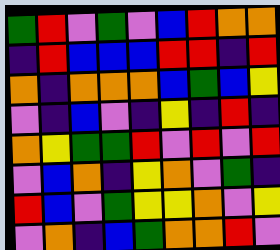[["green", "red", "violet", "green", "violet", "blue", "red", "orange", "orange"], ["indigo", "red", "blue", "blue", "blue", "red", "red", "indigo", "red"], ["orange", "indigo", "orange", "orange", "orange", "blue", "green", "blue", "yellow"], ["violet", "indigo", "blue", "violet", "indigo", "yellow", "indigo", "red", "indigo"], ["orange", "yellow", "green", "green", "red", "violet", "red", "violet", "red"], ["violet", "blue", "orange", "indigo", "yellow", "orange", "violet", "green", "indigo"], ["red", "blue", "violet", "green", "yellow", "yellow", "orange", "violet", "yellow"], ["violet", "orange", "indigo", "blue", "green", "orange", "orange", "red", "violet"]]